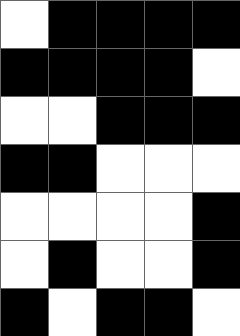[["white", "black", "black", "black", "black"], ["black", "black", "black", "black", "white"], ["white", "white", "black", "black", "black"], ["black", "black", "white", "white", "white"], ["white", "white", "white", "white", "black"], ["white", "black", "white", "white", "black"], ["black", "white", "black", "black", "white"]]